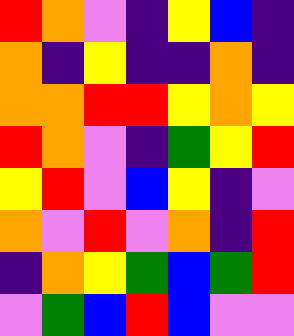[["red", "orange", "violet", "indigo", "yellow", "blue", "indigo"], ["orange", "indigo", "yellow", "indigo", "indigo", "orange", "indigo"], ["orange", "orange", "red", "red", "yellow", "orange", "yellow"], ["red", "orange", "violet", "indigo", "green", "yellow", "red"], ["yellow", "red", "violet", "blue", "yellow", "indigo", "violet"], ["orange", "violet", "red", "violet", "orange", "indigo", "red"], ["indigo", "orange", "yellow", "green", "blue", "green", "red"], ["violet", "green", "blue", "red", "blue", "violet", "violet"]]